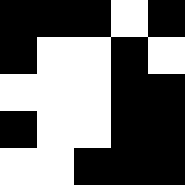[["black", "black", "black", "white", "black"], ["black", "white", "white", "black", "white"], ["white", "white", "white", "black", "black"], ["black", "white", "white", "black", "black"], ["white", "white", "black", "black", "black"]]